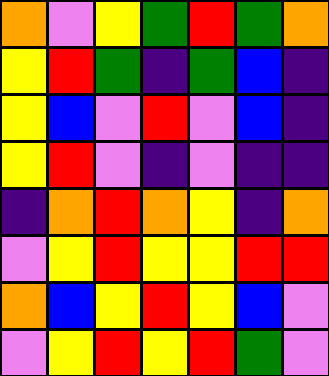[["orange", "violet", "yellow", "green", "red", "green", "orange"], ["yellow", "red", "green", "indigo", "green", "blue", "indigo"], ["yellow", "blue", "violet", "red", "violet", "blue", "indigo"], ["yellow", "red", "violet", "indigo", "violet", "indigo", "indigo"], ["indigo", "orange", "red", "orange", "yellow", "indigo", "orange"], ["violet", "yellow", "red", "yellow", "yellow", "red", "red"], ["orange", "blue", "yellow", "red", "yellow", "blue", "violet"], ["violet", "yellow", "red", "yellow", "red", "green", "violet"]]